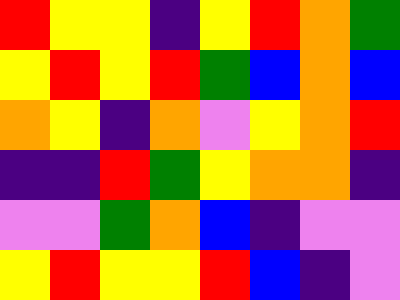[["red", "yellow", "yellow", "indigo", "yellow", "red", "orange", "green"], ["yellow", "red", "yellow", "red", "green", "blue", "orange", "blue"], ["orange", "yellow", "indigo", "orange", "violet", "yellow", "orange", "red"], ["indigo", "indigo", "red", "green", "yellow", "orange", "orange", "indigo"], ["violet", "violet", "green", "orange", "blue", "indigo", "violet", "violet"], ["yellow", "red", "yellow", "yellow", "red", "blue", "indigo", "violet"]]